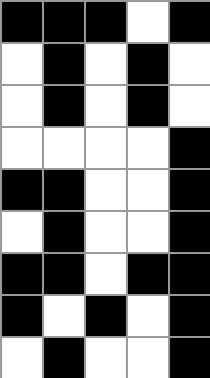[["black", "black", "black", "white", "black"], ["white", "black", "white", "black", "white"], ["white", "black", "white", "black", "white"], ["white", "white", "white", "white", "black"], ["black", "black", "white", "white", "black"], ["white", "black", "white", "white", "black"], ["black", "black", "white", "black", "black"], ["black", "white", "black", "white", "black"], ["white", "black", "white", "white", "black"]]